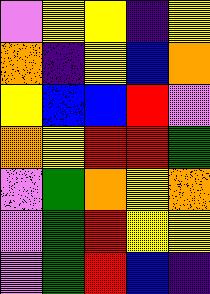[["violet", "yellow", "yellow", "indigo", "yellow"], ["orange", "indigo", "yellow", "blue", "orange"], ["yellow", "blue", "blue", "red", "violet"], ["orange", "yellow", "red", "red", "green"], ["violet", "green", "orange", "yellow", "orange"], ["violet", "green", "red", "yellow", "yellow"], ["violet", "green", "red", "blue", "indigo"]]